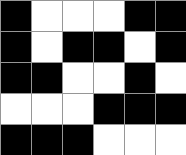[["black", "white", "white", "white", "black", "black"], ["black", "white", "black", "black", "white", "black"], ["black", "black", "white", "white", "black", "white"], ["white", "white", "white", "black", "black", "black"], ["black", "black", "black", "white", "white", "white"]]